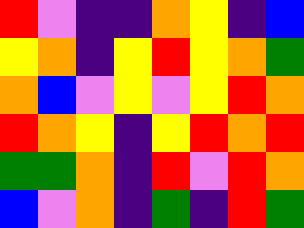[["red", "violet", "indigo", "indigo", "orange", "yellow", "indigo", "blue"], ["yellow", "orange", "indigo", "yellow", "red", "yellow", "orange", "green"], ["orange", "blue", "violet", "yellow", "violet", "yellow", "red", "orange"], ["red", "orange", "yellow", "indigo", "yellow", "red", "orange", "red"], ["green", "green", "orange", "indigo", "red", "violet", "red", "orange"], ["blue", "violet", "orange", "indigo", "green", "indigo", "red", "green"]]